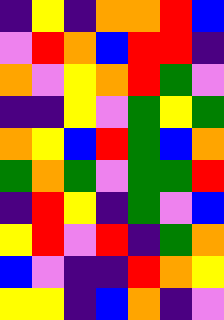[["indigo", "yellow", "indigo", "orange", "orange", "red", "blue"], ["violet", "red", "orange", "blue", "red", "red", "indigo"], ["orange", "violet", "yellow", "orange", "red", "green", "violet"], ["indigo", "indigo", "yellow", "violet", "green", "yellow", "green"], ["orange", "yellow", "blue", "red", "green", "blue", "orange"], ["green", "orange", "green", "violet", "green", "green", "red"], ["indigo", "red", "yellow", "indigo", "green", "violet", "blue"], ["yellow", "red", "violet", "red", "indigo", "green", "orange"], ["blue", "violet", "indigo", "indigo", "red", "orange", "yellow"], ["yellow", "yellow", "indigo", "blue", "orange", "indigo", "violet"]]